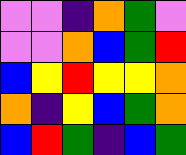[["violet", "violet", "indigo", "orange", "green", "violet"], ["violet", "violet", "orange", "blue", "green", "red"], ["blue", "yellow", "red", "yellow", "yellow", "orange"], ["orange", "indigo", "yellow", "blue", "green", "orange"], ["blue", "red", "green", "indigo", "blue", "green"]]